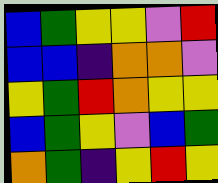[["blue", "green", "yellow", "yellow", "violet", "red"], ["blue", "blue", "indigo", "orange", "orange", "violet"], ["yellow", "green", "red", "orange", "yellow", "yellow"], ["blue", "green", "yellow", "violet", "blue", "green"], ["orange", "green", "indigo", "yellow", "red", "yellow"]]